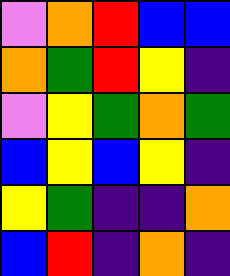[["violet", "orange", "red", "blue", "blue"], ["orange", "green", "red", "yellow", "indigo"], ["violet", "yellow", "green", "orange", "green"], ["blue", "yellow", "blue", "yellow", "indigo"], ["yellow", "green", "indigo", "indigo", "orange"], ["blue", "red", "indigo", "orange", "indigo"]]